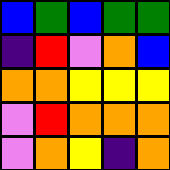[["blue", "green", "blue", "green", "green"], ["indigo", "red", "violet", "orange", "blue"], ["orange", "orange", "yellow", "yellow", "yellow"], ["violet", "red", "orange", "orange", "orange"], ["violet", "orange", "yellow", "indigo", "orange"]]